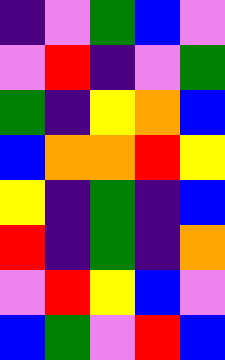[["indigo", "violet", "green", "blue", "violet"], ["violet", "red", "indigo", "violet", "green"], ["green", "indigo", "yellow", "orange", "blue"], ["blue", "orange", "orange", "red", "yellow"], ["yellow", "indigo", "green", "indigo", "blue"], ["red", "indigo", "green", "indigo", "orange"], ["violet", "red", "yellow", "blue", "violet"], ["blue", "green", "violet", "red", "blue"]]